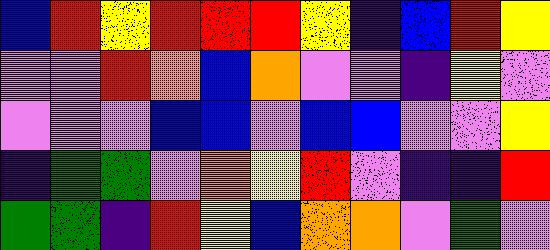[["blue", "red", "yellow", "red", "red", "red", "yellow", "indigo", "blue", "red", "yellow"], ["violet", "violet", "red", "orange", "blue", "orange", "violet", "violet", "indigo", "yellow", "violet"], ["violet", "violet", "violet", "blue", "blue", "violet", "blue", "blue", "violet", "violet", "yellow"], ["indigo", "green", "green", "violet", "orange", "yellow", "red", "violet", "indigo", "indigo", "red"], ["green", "green", "indigo", "red", "yellow", "blue", "orange", "orange", "violet", "green", "violet"]]